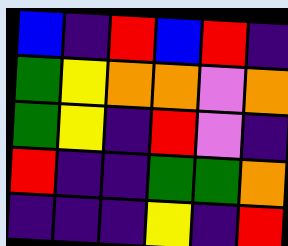[["blue", "indigo", "red", "blue", "red", "indigo"], ["green", "yellow", "orange", "orange", "violet", "orange"], ["green", "yellow", "indigo", "red", "violet", "indigo"], ["red", "indigo", "indigo", "green", "green", "orange"], ["indigo", "indigo", "indigo", "yellow", "indigo", "red"]]